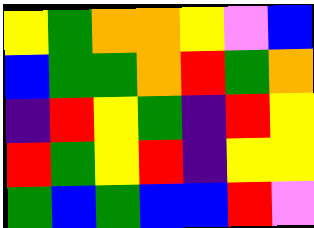[["yellow", "green", "orange", "orange", "yellow", "violet", "blue"], ["blue", "green", "green", "orange", "red", "green", "orange"], ["indigo", "red", "yellow", "green", "indigo", "red", "yellow"], ["red", "green", "yellow", "red", "indigo", "yellow", "yellow"], ["green", "blue", "green", "blue", "blue", "red", "violet"]]